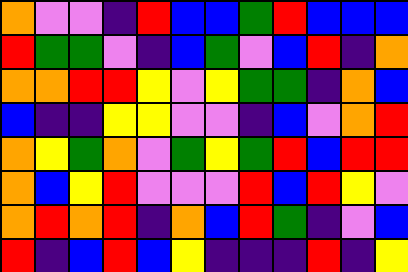[["orange", "violet", "violet", "indigo", "red", "blue", "blue", "green", "red", "blue", "blue", "blue"], ["red", "green", "green", "violet", "indigo", "blue", "green", "violet", "blue", "red", "indigo", "orange"], ["orange", "orange", "red", "red", "yellow", "violet", "yellow", "green", "green", "indigo", "orange", "blue"], ["blue", "indigo", "indigo", "yellow", "yellow", "violet", "violet", "indigo", "blue", "violet", "orange", "red"], ["orange", "yellow", "green", "orange", "violet", "green", "yellow", "green", "red", "blue", "red", "red"], ["orange", "blue", "yellow", "red", "violet", "violet", "violet", "red", "blue", "red", "yellow", "violet"], ["orange", "red", "orange", "red", "indigo", "orange", "blue", "red", "green", "indigo", "violet", "blue"], ["red", "indigo", "blue", "red", "blue", "yellow", "indigo", "indigo", "indigo", "red", "indigo", "yellow"]]